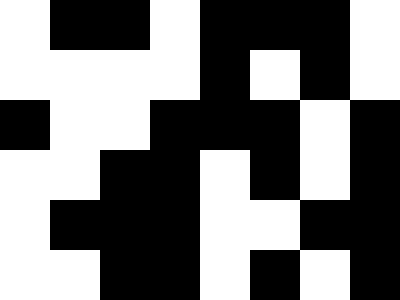[["white", "black", "black", "white", "black", "black", "black", "white"], ["white", "white", "white", "white", "black", "white", "black", "white"], ["black", "white", "white", "black", "black", "black", "white", "black"], ["white", "white", "black", "black", "white", "black", "white", "black"], ["white", "black", "black", "black", "white", "white", "black", "black"], ["white", "white", "black", "black", "white", "black", "white", "black"]]